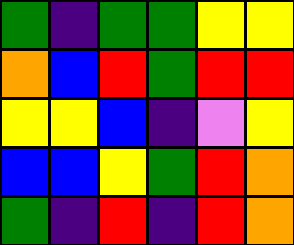[["green", "indigo", "green", "green", "yellow", "yellow"], ["orange", "blue", "red", "green", "red", "red"], ["yellow", "yellow", "blue", "indigo", "violet", "yellow"], ["blue", "blue", "yellow", "green", "red", "orange"], ["green", "indigo", "red", "indigo", "red", "orange"]]